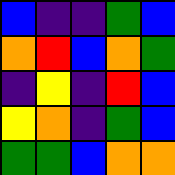[["blue", "indigo", "indigo", "green", "blue"], ["orange", "red", "blue", "orange", "green"], ["indigo", "yellow", "indigo", "red", "blue"], ["yellow", "orange", "indigo", "green", "blue"], ["green", "green", "blue", "orange", "orange"]]